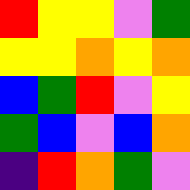[["red", "yellow", "yellow", "violet", "green"], ["yellow", "yellow", "orange", "yellow", "orange"], ["blue", "green", "red", "violet", "yellow"], ["green", "blue", "violet", "blue", "orange"], ["indigo", "red", "orange", "green", "violet"]]